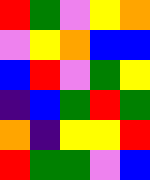[["red", "green", "violet", "yellow", "orange"], ["violet", "yellow", "orange", "blue", "blue"], ["blue", "red", "violet", "green", "yellow"], ["indigo", "blue", "green", "red", "green"], ["orange", "indigo", "yellow", "yellow", "red"], ["red", "green", "green", "violet", "blue"]]